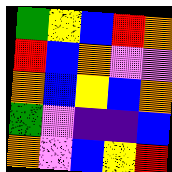[["green", "yellow", "blue", "red", "orange"], ["red", "blue", "orange", "violet", "violet"], ["orange", "blue", "yellow", "blue", "orange"], ["green", "violet", "indigo", "indigo", "blue"], ["orange", "violet", "blue", "yellow", "red"]]